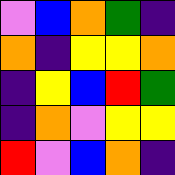[["violet", "blue", "orange", "green", "indigo"], ["orange", "indigo", "yellow", "yellow", "orange"], ["indigo", "yellow", "blue", "red", "green"], ["indigo", "orange", "violet", "yellow", "yellow"], ["red", "violet", "blue", "orange", "indigo"]]